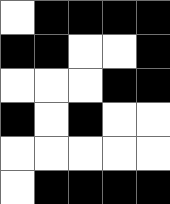[["white", "black", "black", "black", "black"], ["black", "black", "white", "white", "black"], ["white", "white", "white", "black", "black"], ["black", "white", "black", "white", "white"], ["white", "white", "white", "white", "white"], ["white", "black", "black", "black", "black"]]